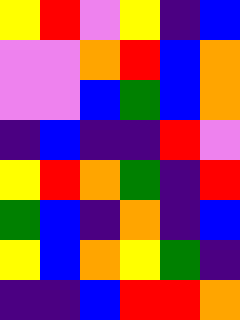[["yellow", "red", "violet", "yellow", "indigo", "blue"], ["violet", "violet", "orange", "red", "blue", "orange"], ["violet", "violet", "blue", "green", "blue", "orange"], ["indigo", "blue", "indigo", "indigo", "red", "violet"], ["yellow", "red", "orange", "green", "indigo", "red"], ["green", "blue", "indigo", "orange", "indigo", "blue"], ["yellow", "blue", "orange", "yellow", "green", "indigo"], ["indigo", "indigo", "blue", "red", "red", "orange"]]